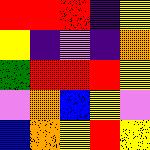[["red", "red", "red", "indigo", "yellow"], ["yellow", "indigo", "violet", "indigo", "orange"], ["green", "red", "red", "red", "yellow"], ["violet", "orange", "blue", "yellow", "violet"], ["blue", "orange", "yellow", "red", "yellow"]]